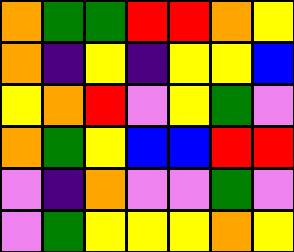[["orange", "green", "green", "red", "red", "orange", "yellow"], ["orange", "indigo", "yellow", "indigo", "yellow", "yellow", "blue"], ["yellow", "orange", "red", "violet", "yellow", "green", "violet"], ["orange", "green", "yellow", "blue", "blue", "red", "red"], ["violet", "indigo", "orange", "violet", "violet", "green", "violet"], ["violet", "green", "yellow", "yellow", "yellow", "orange", "yellow"]]